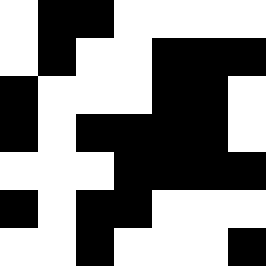[["white", "black", "black", "white", "white", "white", "white"], ["white", "black", "white", "white", "black", "black", "black"], ["black", "white", "white", "white", "black", "black", "white"], ["black", "white", "black", "black", "black", "black", "white"], ["white", "white", "white", "black", "black", "black", "black"], ["black", "white", "black", "black", "white", "white", "white"], ["white", "white", "black", "white", "white", "white", "black"]]